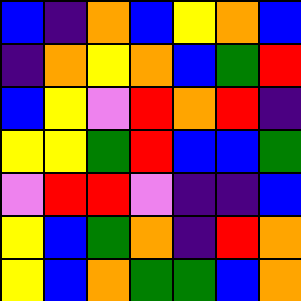[["blue", "indigo", "orange", "blue", "yellow", "orange", "blue"], ["indigo", "orange", "yellow", "orange", "blue", "green", "red"], ["blue", "yellow", "violet", "red", "orange", "red", "indigo"], ["yellow", "yellow", "green", "red", "blue", "blue", "green"], ["violet", "red", "red", "violet", "indigo", "indigo", "blue"], ["yellow", "blue", "green", "orange", "indigo", "red", "orange"], ["yellow", "blue", "orange", "green", "green", "blue", "orange"]]